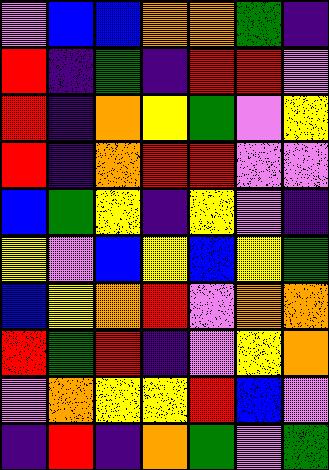[["violet", "blue", "blue", "orange", "orange", "green", "indigo"], ["red", "indigo", "green", "indigo", "red", "red", "violet"], ["red", "indigo", "orange", "yellow", "green", "violet", "yellow"], ["red", "indigo", "orange", "red", "red", "violet", "violet"], ["blue", "green", "yellow", "indigo", "yellow", "violet", "indigo"], ["yellow", "violet", "blue", "yellow", "blue", "yellow", "green"], ["blue", "yellow", "orange", "red", "violet", "orange", "orange"], ["red", "green", "red", "indigo", "violet", "yellow", "orange"], ["violet", "orange", "yellow", "yellow", "red", "blue", "violet"], ["indigo", "red", "indigo", "orange", "green", "violet", "green"]]